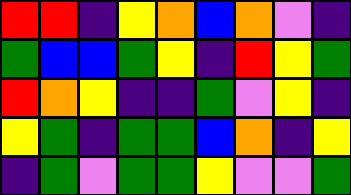[["red", "red", "indigo", "yellow", "orange", "blue", "orange", "violet", "indigo"], ["green", "blue", "blue", "green", "yellow", "indigo", "red", "yellow", "green"], ["red", "orange", "yellow", "indigo", "indigo", "green", "violet", "yellow", "indigo"], ["yellow", "green", "indigo", "green", "green", "blue", "orange", "indigo", "yellow"], ["indigo", "green", "violet", "green", "green", "yellow", "violet", "violet", "green"]]